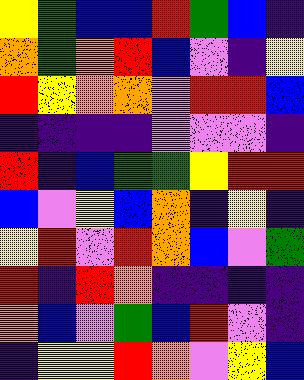[["yellow", "green", "blue", "blue", "red", "green", "blue", "indigo"], ["orange", "green", "orange", "red", "blue", "violet", "indigo", "yellow"], ["red", "yellow", "orange", "orange", "violet", "red", "red", "blue"], ["indigo", "indigo", "indigo", "indigo", "violet", "violet", "violet", "indigo"], ["red", "indigo", "blue", "green", "green", "yellow", "red", "red"], ["blue", "violet", "yellow", "blue", "orange", "indigo", "yellow", "indigo"], ["yellow", "red", "violet", "red", "orange", "blue", "violet", "green"], ["red", "indigo", "red", "orange", "indigo", "indigo", "indigo", "indigo"], ["orange", "blue", "violet", "green", "blue", "red", "violet", "indigo"], ["indigo", "yellow", "yellow", "red", "orange", "violet", "yellow", "blue"]]